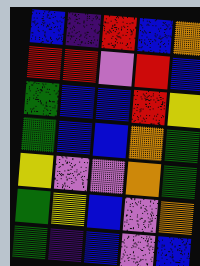[["blue", "indigo", "red", "blue", "orange"], ["red", "red", "violet", "red", "blue"], ["green", "blue", "blue", "red", "yellow"], ["green", "blue", "blue", "orange", "green"], ["yellow", "violet", "violet", "orange", "green"], ["green", "yellow", "blue", "violet", "orange"], ["green", "indigo", "blue", "violet", "blue"]]